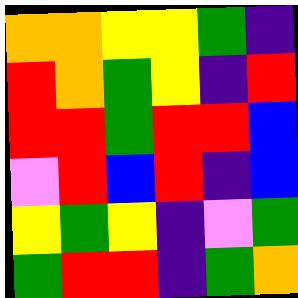[["orange", "orange", "yellow", "yellow", "green", "indigo"], ["red", "orange", "green", "yellow", "indigo", "red"], ["red", "red", "green", "red", "red", "blue"], ["violet", "red", "blue", "red", "indigo", "blue"], ["yellow", "green", "yellow", "indigo", "violet", "green"], ["green", "red", "red", "indigo", "green", "orange"]]